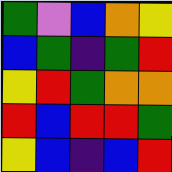[["green", "violet", "blue", "orange", "yellow"], ["blue", "green", "indigo", "green", "red"], ["yellow", "red", "green", "orange", "orange"], ["red", "blue", "red", "red", "green"], ["yellow", "blue", "indigo", "blue", "red"]]